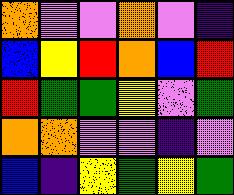[["orange", "violet", "violet", "orange", "violet", "indigo"], ["blue", "yellow", "red", "orange", "blue", "red"], ["red", "green", "green", "yellow", "violet", "green"], ["orange", "orange", "violet", "violet", "indigo", "violet"], ["blue", "indigo", "yellow", "green", "yellow", "green"]]